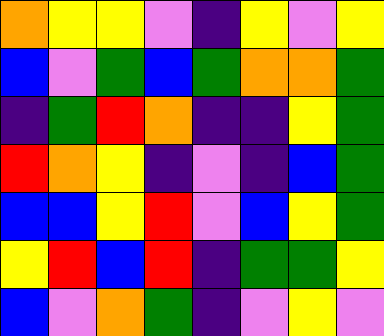[["orange", "yellow", "yellow", "violet", "indigo", "yellow", "violet", "yellow"], ["blue", "violet", "green", "blue", "green", "orange", "orange", "green"], ["indigo", "green", "red", "orange", "indigo", "indigo", "yellow", "green"], ["red", "orange", "yellow", "indigo", "violet", "indigo", "blue", "green"], ["blue", "blue", "yellow", "red", "violet", "blue", "yellow", "green"], ["yellow", "red", "blue", "red", "indigo", "green", "green", "yellow"], ["blue", "violet", "orange", "green", "indigo", "violet", "yellow", "violet"]]